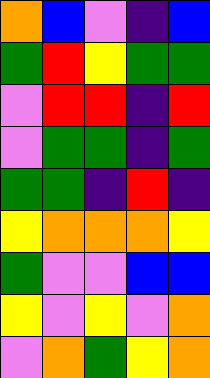[["orange", "blue", "violet", "indigo", "blue"], ["green", "red", "yellow", "green", "green"], ["violet", "red", "red", "indigo", "red"], ["violet", "green", "green", "indigo", "green"], ["green", "green", "indigo", "red", "indigo"], ["yellow", "orange", "orange", "orange", "yellow"], ["green", "violet", "violet", "blue", "blue"], ["yellow", "violet", "yellow", "violet", "orange"], ["violet", "orange", "green", "yellow", "orange"]]